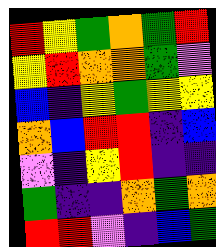[["red", "yellow", "green", "orange", "green", "red"], ["yellow", "red", "orange", "orange", "green", "violet"], ["blue", "indigo", "yellow", "green", "yellow", "yellow"], ["orange", "blue", "red", "red", "indigo", "blue"], ["violet", "indigo", "yellow", "red", "indigo", "indigo"], ["green", "indigo", "indigo", "orange", "green", "orange"], ["red", "red", "violet", "indigo", "blue", "green"]]